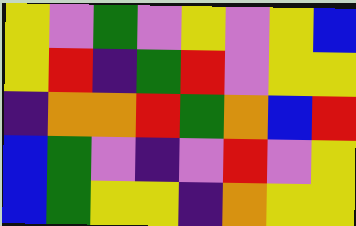[["yellow", "violet", "green", "violet", "yellow", "violet", "yellow", "blue"], ["yellow", "red", "indigo", "green", "red", "violet", "yellow", "yellow"], ["indigo", "orange", "orange", "red", "green", "orange", "blue", "red"], ["blue", "green", "violet", "indigo", "violet", "red", "violet", "yellow"], ["blue", "green", "yellow", "yellow", "indigo", "orange", "yellow", "yellow"]]